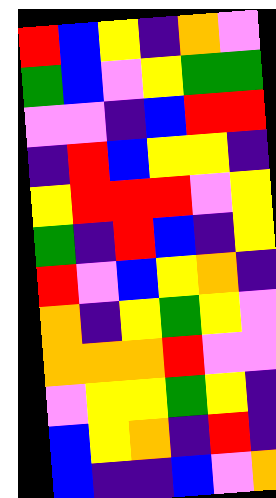[["red", "blue", "yellow", "indigo", "orange", "violet"], ["green", "blue", "violet", "yellow", "green", "green"], ["violet", "violet", "indigo", "blue", "red", "red"], ["indigo", "red", "blue", "yellow", "yellow", "indigo"], ["yellow", "red", "red", "red", "violet", "yellow"], ["green", "indigo", "red", "blue", "indigo", "yellow"], ["red", "violet", "blue", "yellow", "orange", "indigo"], ["orange", "indigo", "yellow", "green", "yellow", "violet"], ["orange", "orange", "orange", "red", "violet", "violet"], ["violet", "yellow", "yellow", "green", "yellow", "indigo"], ["blue", "yellow", "orange", "indigo", "red", "indigo"], ["blue", "indigo", "indigo", "blue", "violet", "orange"]]